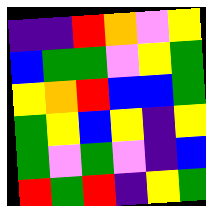[["indigo", "indigo", "red", "orange", "violet", "yellow"], ["blue", "green", "green", "violet", "yellow", "green"], ["yellow", "orange", "red", "blue", "blue", "green"], ["green", "yellow", "blue", "yellow", "indigo", "yellow"], ["green", "violet", "green", "violet", "indigo", "blue"], ["red", "green", "red", "indigo", "yellow", "green"]]